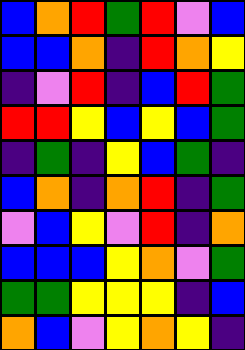[["blue", "orange", "red", "green", "red", "violet", "blue"], ["blue", "blue", "orange", "indigo", "red", "orange", "yellow"], ["indigo", "violet", "red", "indigo", "blue", "red", "green"], ["red", "red", "yellow", "blue", "yellow", "blue", "green"], ["indigo", "green", "indigo", "yellow", "blue", "green", "indigo"], ["blue", "orange", "indigo", "orange", "red", "indigo", "green"], ["violet", "blue", "yellow", "violet", "red", "indigo", "orange"], ["blue", "blue", "blue", "yellow", "orange", "violet", "green"], ["green", "green", "yellow", "yellow", "yellow", "indigo", "blue"], ["orange", "blue", "violet", "yellow", "orange", "yellow", "indigo"]]